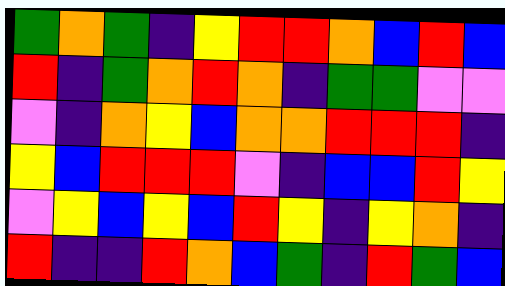[["green", "orange", "green", "indigo", "yellow", "red", "red", "orange", "blue", "red", "blue"], ["red", "indigo", "green", "orange", "red", "orange", "indigo", "green", "green", "violet", "violet"], ["violet", "indigo", "orange", "yellow", "blue", "orange", "orange", "red", "red", "red", "indigo"], ["yellow", "blue", "red", "red", "red", "violet", "indigo", "blue", "blue", "red", "yellow"], ["violet", "yellow", "blue", "yellow", "blue", "red", "yellow", "indigo", "yellow", "orange", "indigo"], ["red", "indigo", "indigo", "red", "orange", "blue", "green", "indigo", "red", "green", "blue"]]